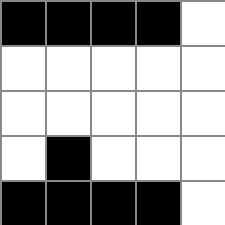[["black", "black", "black", "black", "white"], ["white", "white", "white", "white", "white"], ["white", "white", "white", "white", "white"], ["white", "black", "white", "white", "white"], ["black", "black", "black", "black", "white"]]